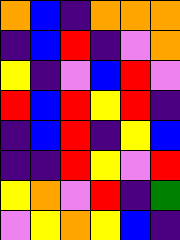[["orange", "blue", "indigo", "orange", "orange", "orange"], ["indigo", "blue", "red", "indigo", "violet", "orange"], ["yellow", "indigo", "violet", "blue", "red", "violet"], ["red", "blue", "red", "yellow", "red", "indigo"], ["indigo", "blue", "red", "indigo", "yellow", "blue"], ["indigo", "indigo", "red", "yellow", "violet", "red"], ["yellow", "orange", "violet", "red", "indigo", "green"], ["violet", "yellow", "orange", "yellow", "blue", "indigo"]]